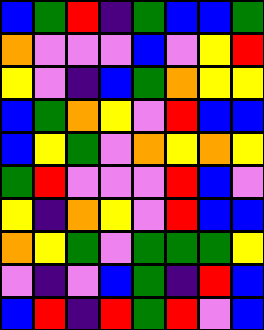[["blue", "green", "red", "indigo", "green", "blue", "blue", "green"], ["orange", "violet", "violet", "violet", "blue", "violet", "yellow", "red"], ["yellow", "violet", "indigo", "blue", "green", "orange", "yellow", "yellow"], ["blue", "green", "orange", "yellow", "violet", "red", "blue", "blue"], ["blue", "yellow", "green", "violet", "orange", "yellow", "orange", "yellow"], ["green", "red", "violet", "violet", "violet", "red", "blue", "violet"], ["yellow", "indigo", "orange", "yellow", "violet", "red", "blue", "blue"], ["orange", "yellow", "green", "violet", "green", "green", "green", "yellow"], ["violet", "indigo", "violet", "blue", "green", "indigo", "red", "blue"], ["blue", "red", "indigo", "red", "green", "red", "violet", "blue"]]